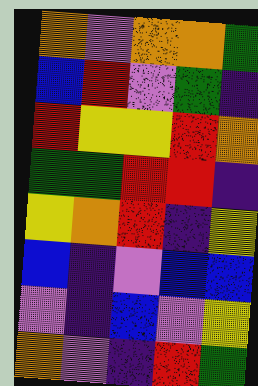[["orange", "violet", "orange", "orange", "green"], ["blue", "red", "violet", "green", "indigo"], ["red", "yellow", "yellow", "red", "orange"], ["green", "green", "red", "red", "indigo"], ["yellow", "orange", "red", "indigo", "yellow"], ["blue", "indigo", "violet", "blue", "blue"], ["violet", "indigo", "blue", "violet", "yellow"], ["orange", "violet", "indigo", "red", "green"]]